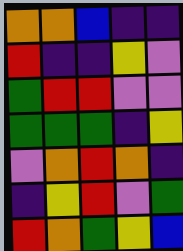[["orange", "orange", "blue", "indigo", "indigo"], ["red", "indigo", "indigo", "yellow", "violet"], ["green", "red", "red", "violet", "violet"], ["green", "green", "green", "indigo", "yellow"], ["violet", "orange", "red", "orange", "indigo"], ["indigo", "yellow", "red", "violet", "green"], ["red", "orange", "green", "yellow", "blue"]]